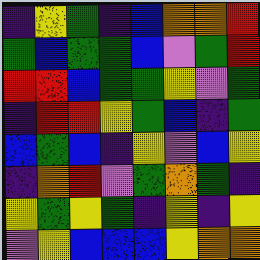[["indigo", "yellow", "green", "indigo", "blue", "orange", "orange", "red"], ["green", "blue", "green", "green", "blue", "violet", "green", "red"], ["red", "red", "blue", "green", "green", "yellow", "violet", "green"], ["indigo", "red", "red", "yellow", "green", "blue", "indigo", "green"], ["blue", "green", "blue", "indigo", "yellow", "violet", "blue", "yellow"], ["indigo", "orange", "red", "violet", "green", "orange", "green", "indigo"], ["yellow", "green", "yellow", "green", "indigo", "yellow", "indigo", "yellow"], ["violet", "yellow", "blue", "blue", "blue", "yellow", "orange", "orange"]]